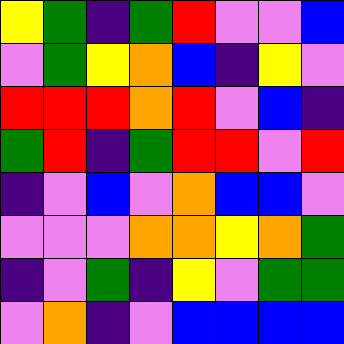[["yellow", "green", "indigo", "green", "red", "violet", "violet", "blue"], ["violet", "green", "yellow", "orange", "blue", "indigo", "yellow", "violet"], ["red", "red", "red", "orange", "red", "violet", "blue", "indigo"], ["green", "red", "indigo", "green", "red", "red", "violet", "red"], ["indigo", "violet", "blue", "violet", "orange", "blue", "blue", "violet"], ["violet", "violet", "violet", "orange", "orange", "yellow", "orange", "green"], ["indigo", "violet", "green", "indigo", "yellow", "violet", "green", "green"], ["violet", "orange", "indigo", "violet", "blue", "blue", "blue", "blue"]]